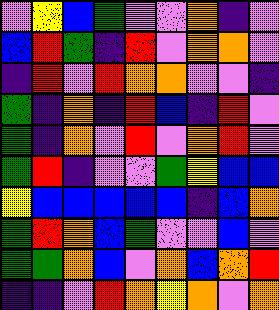[["violet", "yellow", "blue", "green", "violet", "violet", "orange", "indigo", "violet"], ["blue", "red", "green", "indigo", "red", "violet", "orange", "orange", "violet"], ["indigo", "red", "violet", "red", "orange", "orange", "violet", "violet", "indigo"], ["green", "indigo", "orange", "indigo", "red", "blue", "indigo", "red", "violet"], ["green", "indigo", "orange", "violet", "red", "violet", "orange", "red", "violet"], ["green", "red", "indigo", "violet", "violet", "green", "yellow", "blue", "blue"], ["yellow", "blue", "blue", "blue", "blue", "blue", "indigo", "blue", "orange"], ["green", "red", "orange", "blue", "green", "violet", "violet", "blue", "violet"], ["green", "green", "orange", "blue", "violet", "orange", "blue", "orange", "red"], ["indigo", "indigo", "violet", "red", "orange", "yellow", "orange", "violet", "orange"]]